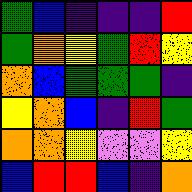[["green", "blue", "indigo", "indigo", "indigo", "red"], ["green", "orange", "yellow", "green", "red", "yellow"], ["orange", "blue", "green", "green", "green", "indigo"], ["yellow", "orange", "blue", "indigo", "red", "green"], ["orange", "orange", "yellow", "violet", "violet", "yellow"], ["blue", "red", "red", "blue", "indigo", "orange"]]